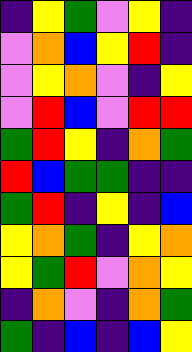[["indigo", "yellow", "green", "violet", "yellow", "indigo"], ["violet", "orange", "blue", "yellow", "red", "indigo"], ["violet", "yellow", "orange", "violet", "indigo", "yellow"], ["violet", "red", "blue", "violet", "red", "red"], ["green", "red", "yellow", "indigo", "orange", "green"], ["red", "blue", "green", "green", "indigo", "indigo"], ["green", "red", "indigo", "yellow", "indigo", "blue"], ["yellow", "orange", "green", "indigo", "yellow", "orange"], ["yellow", "green", "red", "violet", "orange", "yellow"], ["indigo", "orange", "violet", "indigo", "orange", "green"], ["green", "indigo", "blue", "indigo", "blue", "yellow"]]